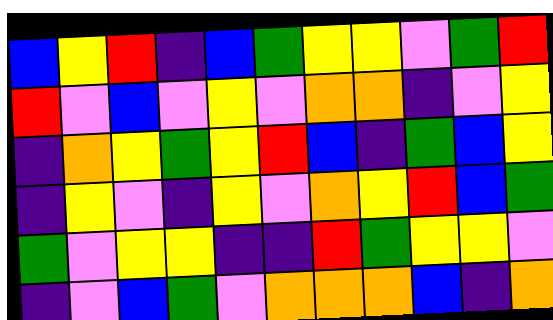[["blue", "yellow", "red", "indigo", "blue", "green", "yellow", "yellow", "violet", "green", "red"], ["red", "violet", "blue", "violet", "yellow", "violet", "orange", "orange", "indigo", "violet", "yellow"], ["indigo", "orange", "yellow", "green", "yellow", "red", "blue", "indigo", "green", "blue", "yellow"], ["indigo", "yellow", "violet", "indigo", "yellow", "violet", "orange", "yellow", "red", "blue", "green"], ["green", "violet", "yellow", "yellow", "indigo", "indigo", "red", "green", "yellow", "yellow", "violet"], ["indigo", "violet", "blue", "green", "violet", "orange", "orange", "orange", "blue", "indigo", "orange"]]